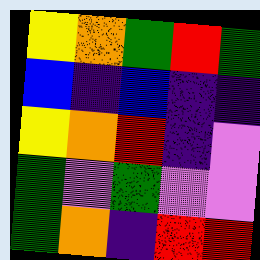[["yellow", "orange", "green", "red", "green"], ["blue", "indigo", "blue", "indigo", "indigo"], ["yellow", "orange", "red", "indigo", "violet"], ["green", "violet", "green", "violet", "violet"], ["green", "orange", "indigo", "red", "red"]]